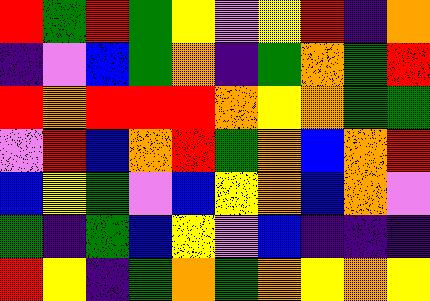[["red", "green", "red", "green", "yellow", "violet", "yellow", "red", "indigo", "orange"], ["indigo", "violet", "blue", "green", "orange", "indigo", "green", "orange", "green", "red"], ["red", "orange", "red", "red", "red", "orange", "yellow", "orange", "green", "green"], ["violet", "red", "blue", "orange", "red", "green", "orange", "blue", "orange", "red"], ["blue", "yellow", "green", "violet", "blue", "yellow", "orange", "blue", "orange", "violet"], ["green", "indigo", "green", "blue", "yellow", "violet", "blue", "indigo", "indigo", "indigo"], ["red", "yellow", "indigo", "green", "orange", "green", "orange", "yellow", "orange", "yellow"]]